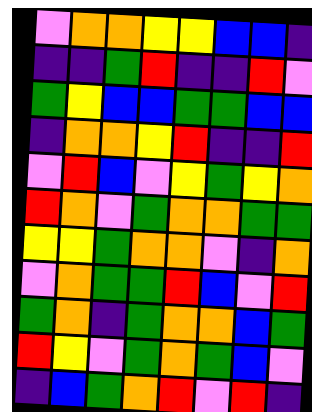[["violet", "orange", "orange", "yellow", "yellow", "blue", "blue", "indigo"], ["indigo", "indigo", "green", "red", "indigo", "indigo", "red", "violet"], ["green", "yellow", "blue", "blue", "green", "green", "blue", "blue"], ["indigo", "orange", "orange", "yellow", "red", "indigo", "indigo", "red"], ["violet", "red", "blue", "violet", "yellow", "green", "yellow", "orange"], ["red", "orange", "violet", "green", "orange", "orange", "green", "green"], ["yellow", "yellow", "green", "orange", "orange", "violet", "indigo", "orange"], ["violet", "orange", "green", "green", "red", "blue", "violet", "red"], ["green", "orange", "indigo", "green", "orange", "orange", "blue", "green"], ["red", "yellow", "violet", "green", "orange", "green", "blue", "violet"], ["indigo", "blue", "green", "orange", "red", "violet", "red", "indigo"]]